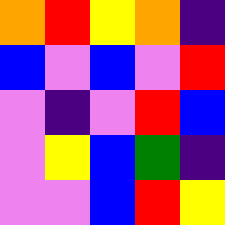[["orange", "red", "yellow", "orange", "indigo"], ["blue", "violet", "blue", "violet", "red"], ["violet", "indigo", "violet", "red", "blue"], ["violet", "yellow", "blue", "green", "indigo"], ["violet", "violet", "blue", "red", "yellow"]]